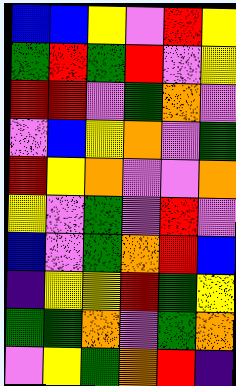[["blue", "blue", "yellow", "violet", "red", "yellow"], ["green", "red", "green", "red", "violet", "yellow"], ["red", "red", "violet", "green", "orange", "violet"], ["violet", "blue", "yellow", "orange", "violet", "green"], ["red", "yellow", "orange", "violet", "violet", "orange"], ["yellow", "violet", "green", "violet", "red", "violet"], ["blue", "violet", "green", "orange", "red", "blue"], ["indigo", "yellow", "yellow", "red", "green", "yellow"], ["green", "green", "orange", "violet", "green", "orange"], ["violet", "yellow", "green", "orange", "red", "indigo"]]